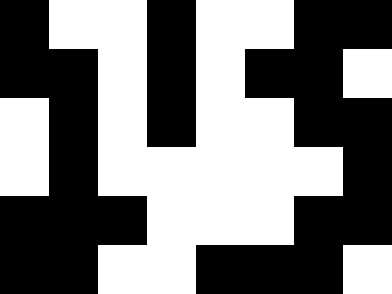[["black", "white", "white", "black", "white", "white", "black", "black"], ["black", "black", "white", "black", "white", "black", "black", "white"], ["white", "black", "white", "black", "white", "white", "black", "black"], ["white", "black", "white", "white", "white", "white", "white", "black"], ["black", "black", "black", "white", "white", "white", "black", "black"], ["black", "black", "white", "white", "black", "black", "black", "white"]]